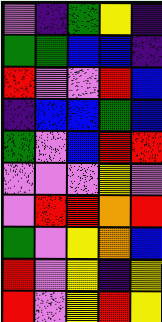[["violet", "indigo", "green", "yellow", "indigo"], ["green", "green", "blue", "blue", "indigo"], ["red", "violet", "violet", "red", "blue"], ["indigo", "blue", "blue", "green", "blue"], ["green", "violet", "blue", "red", "red"], ["violet", "violet", "violet", "yellow", "violet"], ["violet", "red", "red", "orange", "red"], ["green", "violet", "yellow", "orange", "blue"], ["red", "violet", "yellow", "indigo", "yellow"], ["red", "violet", "yellow", "red", "yellow"]]